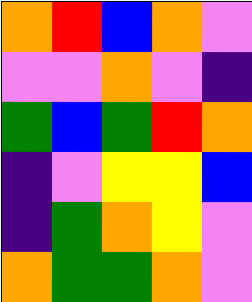[["orange", "red", "blue", "orange", "violet"], ["violet", "violet", "orange", "violet", "indigo"], ["green", "blue", "green", "red", "orange"], ["indigo", "violet", "yellow", "yellow", "blue"], ["indigo", "green", "orange", "yellow", "violet"], ["orange", "green", "green", "orange", "violet"]]